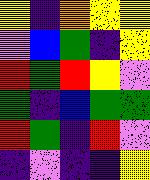[["yellow", "indigo", "orange", "yellow", "yellow"], ["violet", "blue", "green", "indigo", "yellow"], ["red", "green", "red", "yellow", "violet"], ["green", "indigo", "blue", "green", "green"], ["red", "green", "indigo", "red", "violet"], ["indigo", "violet", "indigo", "indigo", "yellow"]]